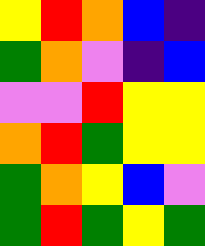[["yellow", "red", "orange", "blue", "indigo"], ["green", "orange", "violet", "indigo", "blue"], ["violet", "violet", "red", "yellow", "yellow"], ["orange", "red", "green", "yellow", "yellow"], ["green", "orange", "yellow", "blue", "violet"], ["green", "red", "green", "yellow", "green"]]